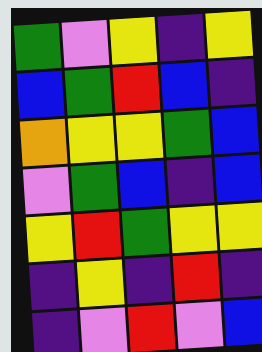[["green", "violet", "yellow", "indigo", "yellow"], ["blue", "green", "red", "blue", "indigo"], ["orange", "yellow", "yellow", "green", "blue"], ["violet", "green", "blue", "indigo", "blue"], ["yellow", "red", "green", "yellow", "yellow"], ["indigo", "yellow", "indigo", "red", "indigo"], ["indigo", "violet", "red", "violet", "blue"]]